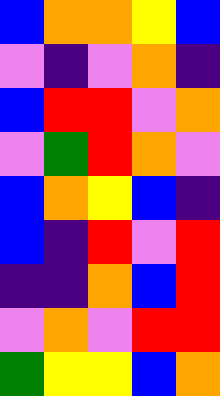[["blue", "orange", "orange", "yellow", "blue"], ["violet", "indigo", "violet", "orange", "indigo"], ["blue", "red", "red", "violet", "orange"], ["violet", "green", "red", "orange", "violet"], ["blue", "orange", "yellow", "blue", "indigo"], ["blue", "indigo", "red", "violet", "red"], ["indigo", "indigo", "orange", "blue", "red"], ["violet", "orange", "violet", "red", "red"], ["green", "yellow", "yellow", "blue", "orange"]]